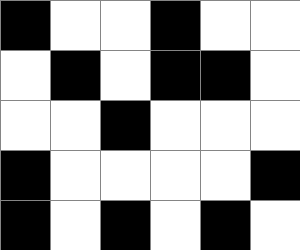[["black", "white", "white", "black", "white", "white"], ["white", "black", "white", "black", "black", "white"], ["white", "white", "black", "white", "white", "white"], ["black", "white", "white", "white", "white", "black"], ["black", "white", "black", "white", "black", "white"]]